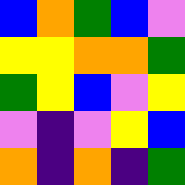[["blue", "orange", "green", "blue", "violet"], ["yellow", "yellow", "orange", "orange", "green"], ["green", "yellow", "blue", "violet", "yellow"], ["violet", "indigo", "violet", "yellow", "blue"], ["orange", "indigo", "orange", "indigo", "green"]]